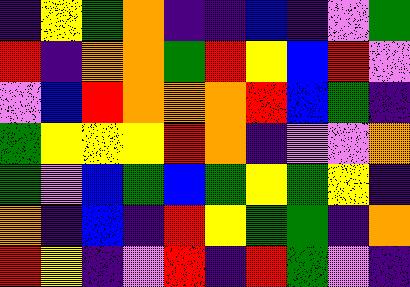[["indigo", "yellow", "green", "orange", "indigo", "indigo", "blue", "indigo", "violet", "green"], ["red", "indigo", "orange", "orange", "green", "red", "yellow", "blue", "red", "violet"], ["violet", "blue", "red", "orange", "orange", "orange", "red", "blue", "green", "indigo"], ["green", "yellow", "yellow", "yellow", "red", "orange", "indigo", "violet", "violet", "orange"], ["green", "violet", "blue", "green", "blue", "green", "yellow", "green", "yellow", "indigo"], ["orange", "indigo", "blue", "indigo", "red", "yellow", "green", "green", "indigo", "orange"], ["red", "yellow", "indigo", "violet", "red", "indigo", "red", "green", "violet", "indigo"]]